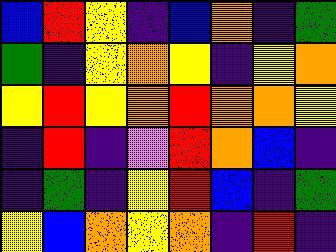[["blue", "red", "yellow", "indigo", "blue", "orange", "indigo", "green"], ["green", "indigo", "yellow", "orange", "yellow", "indigo", "yellow", "orange"], ["yellow", "red", "yellow", "orange", "red", "orange", "orange", "yellow"], ["indigo", "red", "indigo", "violet", "red", "orange", "blue", "indigo"], ["indigo", "green", "indigo", "yellow", "red", "blue", "indigo", "green"], ["yellow", "blue", "orange", "yellow", "orange", "indigo", "red", "indigo"]]